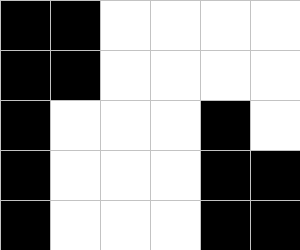[["black", "black", "white", "white", "white", "white"], ["black", "black", "white", "white", "white", "white"], ["black", "white", "white", "white", "black", "white"], ["black", "white", "white", "white", "black", "black"], ["black", "white", "white", "white", "black", "black"]]